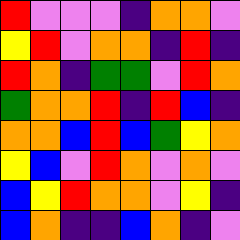[["red", "violet", "violet", "violet", "indigo", "orange", "orange", "violet"], ["yellow", "red", "violet", "orange", "orange", "indigo", "red", "indigo"], ["red", "orange", "indigo", "green", "green", "violet", "red", "orange"], ["green", "orange", "orange", "red", "indigo", "red", "blue", "indigo"], ["orange", "orange", "blue", "red", "blue", "green", "yellow", "orange"], ["yellow", "blue", "violet", "red", "orange", "violet", "orange", "violet"], ["blue", "yellow", "red", "orange", "orange", "violet", "yellow", "indigo"], ["blue", "orange", "indigo", "indigo", "blue", "orange", "indigo", "violet"]]